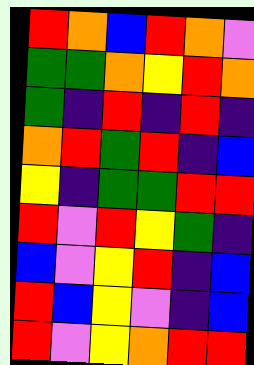[["red", "orange", "blue", "red", "orange", "violet"], ["green", "green", "orange", "yellow", "red", "orange"], ["green", "indigo", "red", "indigo", "red", "indigo"], ["orange", "red", "green", "red", "indigo", "blue"], ["yellow", "indigo", "green", "green", "red", "red"], ["red", "violet", "red", "yellow", "green", "indigo"], ["blue", "violet", "yellow", "red", "indigo", "blue"], ["red", "blue", "yellow", "violet", "indigo", "blue"], ["red", "violet", "yellow", "orange", "red", "red"]]